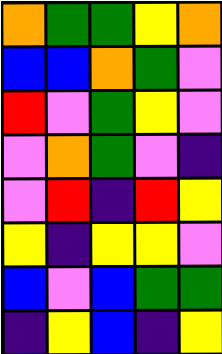[["orange", "green", "green", "yellow", "orange"], ["blue", "blue", "orange", "green", "violet"], ["red", "violet", "green", "yellow", "violet"], ["violet", "orange", "green", "violet", "indigo"], ["violet", "red", "indigo", "red", "yellow"], ["yellow", "indigo", "yellow", "yellow", "violet"], ["blue", "violet", "blue", "green", "green"], ["indigo", "yellow", "blue", "indigo", "yellow"]]